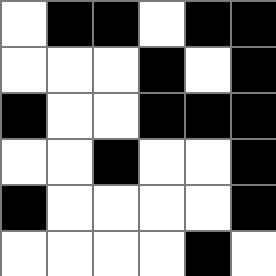[["white", "black", "black", "white", "black", "black"], ["white", "white", "white", "black", "white", "black"], ["black", "white", "white", "black", "black", "black"], ["white", "white", "black", "white", "white", "black"], ["black", "white", "white", "white", "white", "black"], ["white", "white", "white", "white", "black", "white"]]